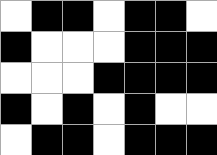[["white", "black", "black", "white", "black", "black", "white"], ["black", "white", "white", "white", "black", "black", "black"], ["white", "white", "white", "black", "black", "black", "black"], ["black", "white", "black", "white", "black", "white", "white"], ["white", "black", "black", "white", "black", "black", "black"]]